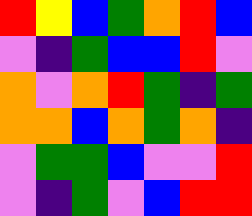[["red", "yellow", "blue", "green", "orange", "red", "blue"], ["violet", "indigo", "green", "blue", "blue", "red", "violet"], ["orange", "violet", "orange", "red", "green", "indigo", "green"], ["orange", "orange", "blue", "orange", "green", "orange", "indigo"], ["violet", "green", "green", "blue", "violet", "violet", "red"], ["violet", "indigo", "green", "violet", "blue", "red", "red"]]